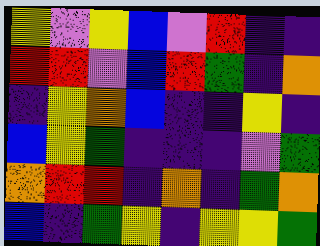[["yellow", "violet", "yellow", "blue", "violet", "red", "indigo", "indigo"], ["red", "red", "violet", "blue", "red", "green", "indigo", "orange"], ["indigo", "yellow", "orange", "blue", "indigo", "indigo", "yellow", "indigo"], ["blue", "yellow", "green", "indigo", "indigo", "indigo", "violet", "green"], ["orange", "red", "red", "indigo", "orange", "indigo", "green", "orange"], ["blue", "indigo", "green", "yellow", "indigo", "yellow", "yellow", "green"]]